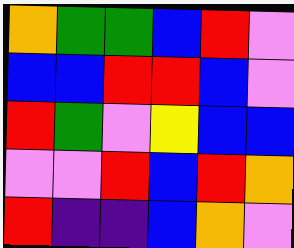[["orange", "green", "green", "blue", "red", "violet"], ["blue", "blue", "red", "red", "blue", "violet"], ["red", "green", "violet", "yellow", "blue", "blue"], ["violet", "violet", "red", "blue", "red", "orange"], ["red", "indigo", "indigo", "blue", "orange", "violet"]]